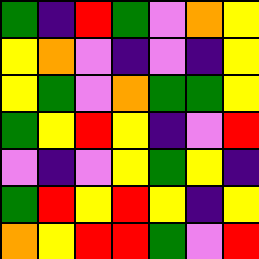[["green", "indigo", "red", "green", "violet", "orange", "yellow"], ["yellow", "orange", "violet", "indigo", "violet", "indigo", "yellow"], ["yellow", "green", "violet", "orange", "green", "green", "yellow"], ["green", "yellow", "red", "yellow", "indigo", "violet", "red"], ["violet", "indigo", "violet", "yellow", "green", "yellow", "indigo"], ["green", "red", "yellow", "red", "yellow", "indigo", "yellow"], ["orange", "yellow", "red", "red", "green", "violet", "red"]]